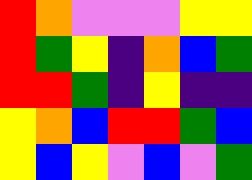[["red", "orange", "violet", "violet", "violet", "yellow", "yellow"], ["red", "green", "yellow", "indigo", "orange", "blue", "green"], ["red", "red", "green", "indigo", "yellow", "indigo", "indigo"], ["yellow", "orange", "blue", "red", "red", "green", "blue"], ["yellow", "blue", "yellow", "violet", "blue", "violet", "green"]]